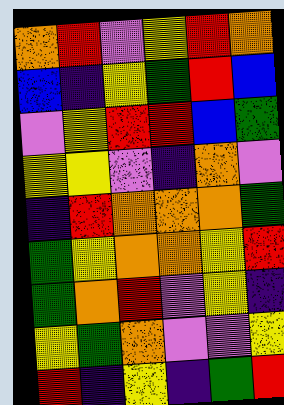[["orange", "red", "violet", "yellow", "red", "orange"], ["blue", "indigo", "yellow", "green", "red", "blue"], ["violet", "yellow", "red", "red", "blue", "green"], ["yellow", "yellow", "violet", "indigo", "orange", "violet"], ["indigo", "red", "orange", "orange", "orange", "green"], ["green", "yellow", "orange", "orange", "yellow", "red"], ["green", "orange", "red", "violet", "yellow", "indigo"], ["yellow", "green", "orange", "violet", "violet", "yellow"], ["red", "indigo", "yellow", "indigo", "green", "red"]]